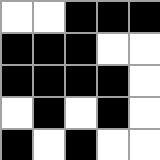[["white", "white", "black", "black", "black"], ["black", "black", "black", "white", "white"], ["black", "black", "black", "black", "white"], ["white", "black", "white", "black", "white"], ["black", "white", "black", "white", "white"]]